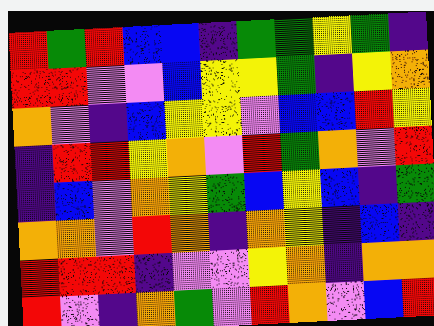[["red", "green", "red", "blue", "blue", "indigo", "green", "green", "yellow", "green", "indigo"], ["red", "red", "violet", "violet", "blue", "yellow", "yellow", "green", "indigo", "yellow", "orange"], ["orange", "violet", "indigo", "blue", "yellow", "yellow", "violet", "blue", "blue", "red", "yellow"], ["indigo", "red", "red", "yellow", "orange", "violet", "red", "green", "orange", "violet", "red"], ["indigo", "blue", "violet", "orange", "yellow", "green", "blue", "yellow", "blue", "indigo", "green"], ["orange", "orange", "violet", "red", "orange", "indigo", "orange", "yellow", "indigo", "blue", "indigo"], ["red", "red", "red", "indigo", "violet", "violet", "yellow", "orange", "indigo", "orange", "orange"], ["red", "violet", "indigo", "orange", "green", "violet", "red", "orange", "violet", "blue", "red"]]